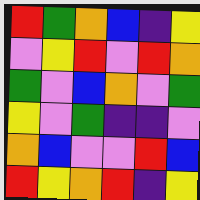[["red", "green", "orange", "blue", "indigo", "yellow"], ["violet", "yellow", "red", "violet", "red", "orange"], ["green", "violet", "blue", "orange", "violet", "green"], ["yellow", "violet", "green", "indigo", "indigo", "violet"], ["orange", "blue", "violet", "violet", "red", "blue"], ["red", "yellow", "orange", "red", "indigo", "yellow"]]